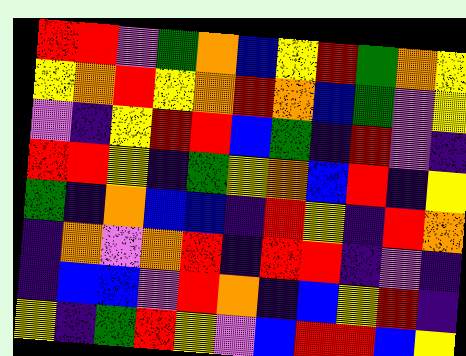[["red", "red", "violet", "green", "orange", "blue", "yellow", "red", "green", "orange", "yellow"], ["yellow", "orange", "red", "yellow", "orange", "red", "orange", "blue", "green", "violet", "yellow"], ["violet", "indigo", "yellow", "red", "red", "blue", "green", "indigo", "red", "violet", "indigo"], ["red", "red", "yellow", "indigo", "green", "yellow", "orange", "blue", "red", "indigo", "yellow"], ["green", "indigo", "orange", "blue", "blue", "indigo", "red", "yellow", "indigo", "red", "orange"], ["indigo", "orange", "violet", "orange", "red", "indigo", "red", "red", "indigo", "violet", "indigo"], ["indigo", "blue", "blue", "violet", "red", "orange", "indigo", "blue", "yellow", "red", "indigo"], ["yellow", "indigo", "green", "red", "yellow", "violet", "blue", "red", "red", "blue", "yellow"]]